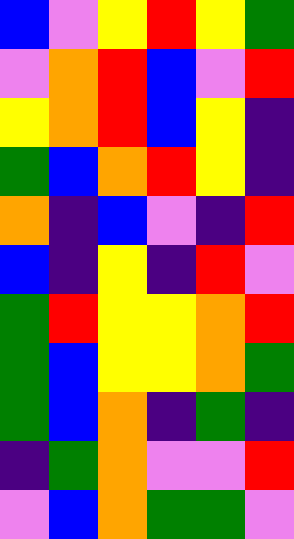[["blue", "violet", "yellow", "red", "yellow", "green"], ["violet", "orange", "red", "blue", "violet", "red"], ["yellow", "orange", "red", "blue", "yellow", "indigo"], ["green", "blue", "orange", "red", "yellow", "indigo"], ["orange", "indigo", "blue", "violet", "indigo", "red"], ["blue", "indigo", "yellow", "indigo", "red", "violet"], ["green", "red", "yellow", "yellow", "orange", "red"], ["green", "blue", "yellow", "yellow", "orange", "green"], ["green", "blue", "orange", "indigo", "green", "indigo"], ["indigo", "green", "orange", "violet", "violet", "red"], ["violet", "blue", "orange", "green", "green", "violet"]]